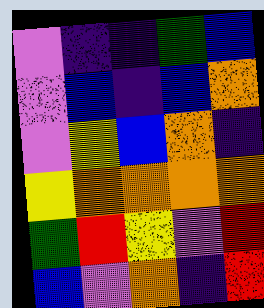[["violet", "indigo", "indigo", "green", "blue"], ["violet", "blue", "indigo", "blue", "orange"], ["violet", "yellow", "blue", "orange", "indigo"], ["yellow", "orange", "orange", "orange", "orange"], ["green", "red", "yellow", "violet", "red"], ["blue", "violet", "orange", "indigo", "red"]]